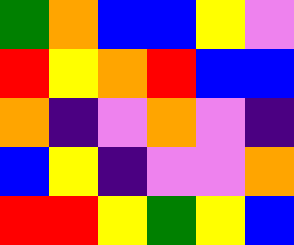[["green", "orange", "blue", "blue", "yellow", "violet"], ["red", "yellow", "orange", "red", "blue", "blue"], ["orange", "indigo", "violet", "orange", "violet", "indigo"], ["blue", "yellow", "indigo", "violet", "violet", "orange"], ["red", "red", "yellow", "green", "yellow", "blue"]]